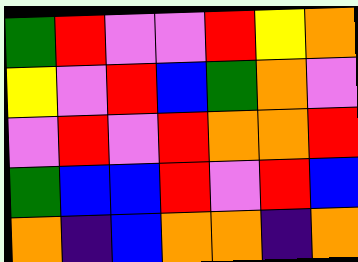[["green", "red", "violet", "violet", "red", "yellow", "orange"], ["yellow", "violet", "red", "blue", "green", "orange", "violet"], ["violet", "red", "violet", "red", "orange", "orange", "red"], ["green", "blue", "blue", "red", "violet", "red", "blue"], ["orange", "indigo", "blue", "orange", "orange", "indigo", "orange"]]